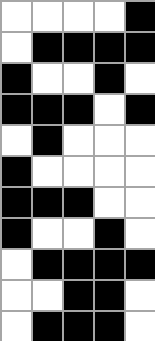[["white", "white", "white", "white", "black"], ["white", "black", "black", "black", "black"], ["black", "white", "white", "black", "white"], ["black", "black", "black", "white", "black"], ["white", "black", "white", "white", "white"], ["black", "white", "white", "white", "white"], ["black", "black", "black", "white", "white"], ["black", "white", "white", "black", "white"], ["white", "black", "black", "black", "black"], ["white", "white", "black", "black", "white"], ["white", "black", "black", "black", "white"]]